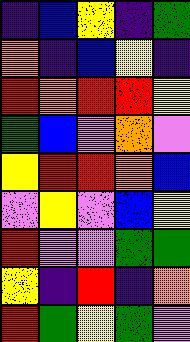[["indigo", "blue", "yellow", "indigo", "green"], ["orange", "indigo", "blue", "yellow", "indigo"], ["red", "orange", "red", "red", "yellow"], ["green", "blue", "violet", "orange", "violet"], ["yellow", "red", "red", "orange", "blue"], ["violet", "yellow", "violet", "blue", "yellow"], ["red", "violet", "violet", "green", "green"], ["yellow", "indigo", "red", "indigo", "orange"], ["red", "green", "yellow", "green", "violet"]]